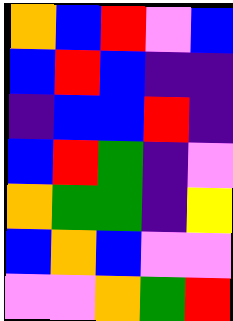[["orange", "blue", "red", "violet", "blue"], ["blue", "red", "blue", "indigo", "indigo"], ["indigo", "blue", "blue", "red", "indigo"], ["blue", "red", "green", "indigo", "violet"], ["orange", "green", "green", "indigo", "yellow"], ["blue", "orange", "blue", "violet", "violet"], ["violet", "violet", "orange", "green", "red"]]